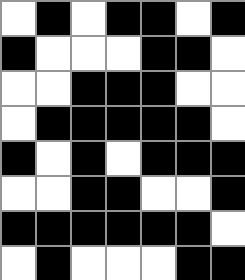[["white", "black", "white", "black", "black", "white", "black"], ["black", "white", "white", "white", "black", "black", "white"], ["white", "white", "black", "black", "black", "white", "white"], ["white", "black", "black", "black", "black", "black", "white"], ["black", "white", "black", "white", "black", "black", "black"], ["white", "white", "black", "black", "white", "white", "black"], ["black", "black", "black", "black", "black", "black", "white"], ["white", "black", "white", "white", "white", "black", "black"]]